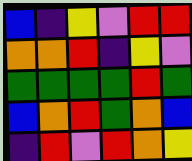[["blue", "indigo", "yellow", "violet", "red", "red"], ["orange", "orange", "red", "indigo", "yellow", "violet"], ["green", "green", "green", "green", "red", "green"], ["blue", "orange", "red", "green", "orange", "blue"], ["indigo", "red", "violet", "red", "orange", "yellow"]]